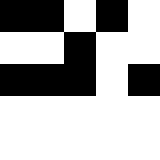[["black", "black", "white", "black", "white"], ["white", "white", "black", "white", "white"], ["black", "black", "black", "white", "black"], ["white", "white", "white", "white", "white"], ["white", "white", "white", "white", "white"]]